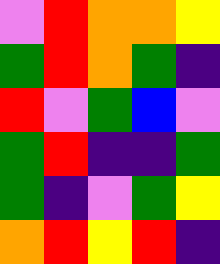[["violet", "red", "orange", "orange", "yellow"], ["green", "red", "orange", "green", "indigo"], ["red", "violet", "green", "blue", "violet"], ["green", "red", "indigo", "indigo", "green"], ["green", "indigo", "violet", "green", "yellow"], ["orange", "red", "yellow", "red", "indigo"]]